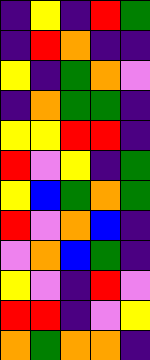[["indigo", "yellow", "indigo", "red", "green"], ["indigo", "red", "orange", "indigo", "indigo"], ["yellow", "indigo", "green", "orange", "violet"], ["indigo", "orange", "green", "green", "indigo"], ["yellow", "yellow", "red", "red", "indigo"], ["red", "violet", "yellow", "indigo", "green"], ["yellow", "blue", "green", "orange", "green"], ["red", "violet", "orange", "blue", "indigo"], ["violet", "orange", "blue", "green", "indigo"], ["yellow", "violet", "indigo", "red", "violet"], ["red", "red", "indigo", "violet", "yellow"], ["orange", "green", "orange", "orange", "indigo"]]